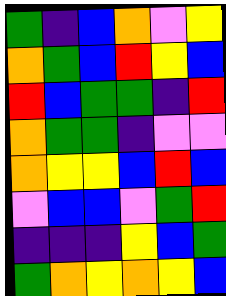[["green", "indigo", "blue", "orange", "violet", "yellow"], ["orange", "green", "blue", "red", "yellow", "blue"], ["red", "blue", "green", "green", "indigo", "red"], ["orange", "green", "green", "indigo", "violet", "violet"], ["orange", "yellow", "yellow", "blue", "red", "blue"], ["violet", "blue", "blue", "violet", "green", "red"], ["indigo", "indigo", "indigo", "yellow", "blue", "green"], ["green", "orange", "yellow", "orange", "yellow", "blue"]]